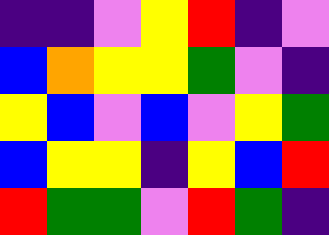[["indigo", "indigo", "violet", "yellow", "red", "indigo", "violet"], ["blue", "orange", "yellow", "yellow", "green", "violet", "indigo"], ["yellow", "blue", "violet", "blue", "violet", "yellow", "green"], ["blue", "yellow", "yellow", "indigo", "yellow", "blue", "red"], ["red", "green", "green", "violet", "red", "green", "indigo"]]